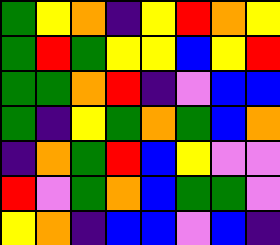[["green", "yellow", "orange", "indigo", "yellow", "red", "orange", "yellow"], ["green", "red", "green", "yellow", "yellow", "blue", "yellow", "red"], ["green", "green", "orange", "red", "indigo", "violet", "blue", "blue"], ["green", "indigo", "yellow", "green", "orange", "green", "blue", "orange"], ["indigo", "orange", "green", "red", "blue", "yellow", "violet", "violet"], ["red", "violet", "green", "orange", "blue", "green", "green", "violet"], ["yellow", "orange", "indigo", "blue", "blue", "violet", "blue", "indigo"]]